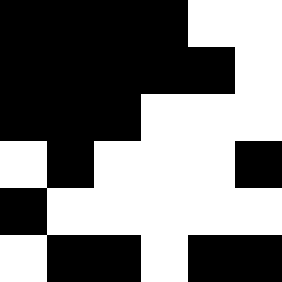[["black", "black", "black", "black", "white", "white"], ["black", "black", "black", "black", "black", "white"], ["black", "black", "black", "white", "white", "white"], ["white", "black", "white", "white", "white", "black"], ["black", "white", "white", "white", "white", "white"], ["white", "black", "black", "white", "black", "black"]]